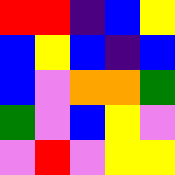[["red", "red", "indigo", "blue", "yellow"], ["blue", "yellow", "blue", "indigo", "blue"], ["blue", "violet", "orange", "orange", "green"], ["green", "violet", "blue", "yellow", "violet"], ["violet", "red", "violet", "yellow", "yellow"]]